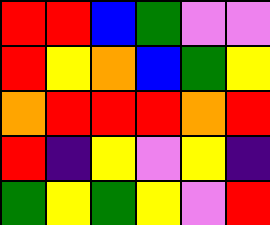[["red", "red", "blue", "green", "violet", "violet"], ["red", "yellow", "orange", "blue", "green", "yellow"], ["orange", "red", "red", "red", "orange", "red"], ["red", "indigo", "yellow", "violet", "yellow", "indigo"], ["green", "yellow", "green", "yellow", "violet", "red"]]